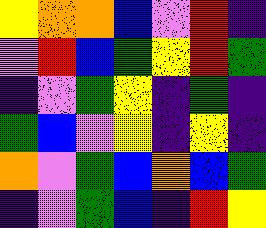[["yellow", "orange", "orange", "blue", "violet", "red", "indigo"], ["violet", "red", "blue", "green", "yellow", "red", "green"], ["indigo", "violet", "green", "yellow", "indigo", "green", "indigo"], ["green", "blue", "violet", "yellow", "indigo", "yellow", "indigo"], ["orange", "violet", "green", "blue", "orange", "blue", "green"], ["indigo", "violet", "green", "blue", "indigo", "red", "yellow"]]